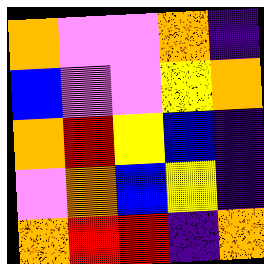[["orange", "violet", "violet", "orange", "indigo"], ["blue", "violet", "violet", "yellow", "orange"], ["orange", "red", "yellow", "blue", "indigo"], ["violet", "orange", "blue", "yellow", "indigo"], ["orange", "red", "red", "indigo", "orange"]]